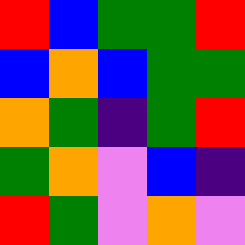[["red", "blue", "green", "green", "red"], ["blue", "orange", "blue", "green", "green"], ["orange", "green", "indigo", "green", "red"], ["green", "orange", "violet", "blue", "indigo"], ["red", "green", "violet", "orange", "violet"]]